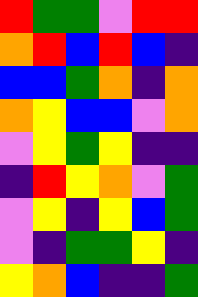[["red", "green", "green", "violet", "red", "red"], ["orange", "red", "blue", "red", "blue", "indigo"], ["blue", "blue", "green", "orange", "indigo", "orange"], ["orange", "yellow", "blue", "blue", "violet", "orange"], ["violet", "yellow", "green", "yellow", "indigo", "indigo"], ["indigo", "red", "yellow", "orange", "violet", "green"], ["violet", "yellow", "indigo", "yellow", "blue", "green"], ["violet", "indigo", "green", "green", "yellow", "indigo"], ["yellow", "orange", "blue", "indigo", "indigo", "green"]]